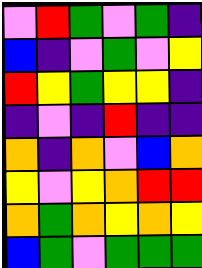[["violet", "red", "green", "violet", "green", "indigo"], ["blue", "indigo", "violet", "green", "violet", "yellow"], ["red", "yellow", "green", "yellow", "yellow", "indigo"], ["indigo", "violet", "indigo", "red", "indigo", "indigo"], ["orange", "indigo", "orange", "violet", "blue", "orange"], ["yellow", "violet", "yellow", "orange", "red", "red"], ["orange", "green", "orange", "yellow", "orange", "yellow"], ["blue", "green", "violet", "green", "green", "green"]]